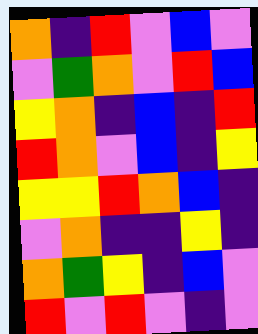[["orange", "indigo", "red", "violet", "blue", "violet"], ["violet", "green", "orange", "violet", "red", "blue"], ["yellow", "orange", "indigo", "blue", "indigo", "red"], ["red", "orange", "violet", "blue", "indigo", "yellow"], ["yellow", "yellow", "red", "orange", "blue", "indigo"], ["violet", "orange", "indigo", "indigo", "yellow", "indigo"], ["orange", "green", "yellow", "indigo", "blue", "violet"], ["red", "violet", "red", "violet", "indigo", "violet"]]